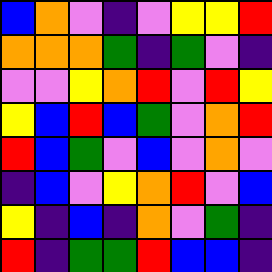[["blue", "orange", "violet", "indigo", "violet", "yellow", "yellow", "red"], ["orange", "orange", "orange", "green", "indigo", "green", "violet", "indigo"], ["violet", "violet", "yellow", "orange", "red", "violet", "red", "yellow"], ["yellow", "blue", "red", "blue", "green", "violet", "orange", "red"], ["red", "blue", "green", "violet", "blue", "violet", "orange", "violet"], ["indigo", "blue", "violet", "yellow", "orange", "red", "violet", "blue"], ["yellow", "indigo", "blue", "indigo", "orange", "violet", "green", "indigo"], ["red", "indigo", "green", "green", "red", "blue", "blue", "indigo"]]